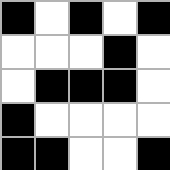[["black", "white", "black", "white", "black"], ["white", "white", "white", "black", "white"], ["white", "black", "black", "black", "white"], ["black", "white", "white", "white", "white"], ["black", "black", "white", "white", "black"]]